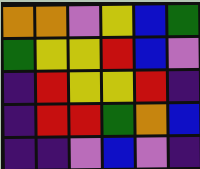[["orange", "orange", "violet", "yellow", "blue", "green"], ["green", "yellow", "yellow", "red", "blue", "violet"], ["indigo", "red", "yellow", "yellow", "red", "indigo"], ["indigo", "red", "red", "green", "orange", "blue"], ["indigo", "indigo", "violet", "blue", "violet", "indigo"]]